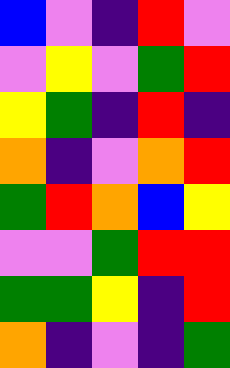[["blue", "violet", "indigo", "red", "violet"], ["violet", "yellow", "violet", "green", "red"], ["yellow", "green", "indigo", "red", "indigo"], ["orange", "indigo", "violet", "orange", "red"], ["green", "red", "orange", "blue", "yellow"], ["violet", "violet", "green", "red", "red"], ["green", "green", "yellow", "indigo", "red"], ["orange", "indigo", "violet", "indigo", "green"]]